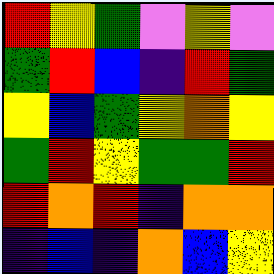[["red", "yellow", "green", "violet", "yellow", "violet"], ["green", "red", "blue", "indigo", "red", "green"], ["yellow", "blue", "green", "yellow", "orange", "yellow"], ["green", "red", "yellow", "green", "green", "red"], ["red", "orange", "red", "indigo", "orange", "orange"], ["indigo", "blue", "indigo", "orange", "blue", "yellow"]]